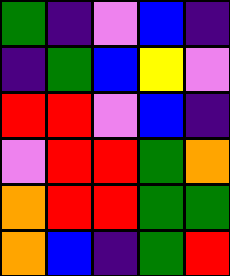[["green", "indigo", "violet", "blue", "indigo"], ["indigo", "green", "blue", "yellow", "violet"], ["red", "red", "violet", "blue", "indigo"], ["violet", "red", "red", "green", "orange"], ["orange", "red", "red", "green", "green"], ["orange", "blue", "indigo", "green", "red"]]